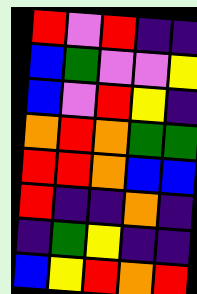[["red", "violet", "red", "indigo", "indigo"], ["blue", "green", "violet", "violet", "yellow"], ["blue", "violet", "red", "yellow", "indigo"], ["orange", "red", "orange", "green", "green"], ["red", "red", "orange", "blue", "blue"], ["red", "indigo", "indigo", "orange", "indigo"], ["indigo", "green", "yellow", "indigo", "indigo"], ["blue", "yellow", "red", "orange", "red"]]